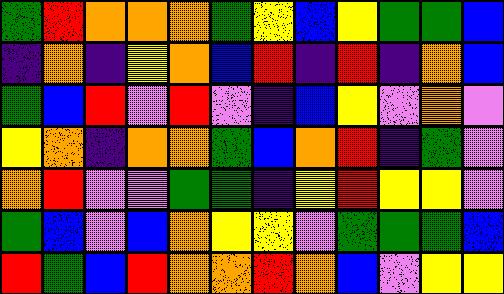[["green", "red", "orange", "orange", "orange", "green", "yellow", "blue", "yellow", "green", "green", "blue"], ["indigo", "orange", "indigo", "yellow", "orange", "blue", "red", "indigo", "red", "indigo", "orange", "blue"], ["green", "blue", "red", "violet", "red", "violet", "indigo", "blue", "yellow", "violet", "orange", "violet"], ["yellow", "orange", "indigo", "orange", "orange", "green", "blue", "orange", "red", "indigo", "green", "violet"], ["orange", "red", "violet", "violet", "green", "green", "indigo", "yellow", "red", "yellow", "yellow", "violet"], ["green", "blue", "violet", "blue", "orange", "yellow", "yellow", "violet", "green", "green", "green", "blue"], ["red", "green", "blue", "red", "orange", "orange", "red", "orange", "blue", "violet", "yellow", "yellow"]]